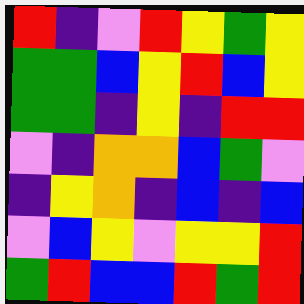[["red", "indigo", "violet", "red", "yellow", "green", "yellow"], ["green", "green", "blue", "yellow", "red", "blue", "yellow"], ["green", "green", "indigo", "yellow", "indigo", "red", "red"], ["violet", "indigo", "orange", "orange", "blue", "green", "violet"], ["indigo", "yellow", "orange", "indigo", "blue", "indigo", "blue"], ["violet", "blue", "yellow", "violet", "yellow", "yellow", "red"], ["green", "red", "blue", "blue", "red", "green", "red"]]